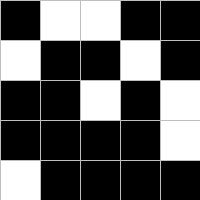[["black", "white", "white", "black", "black"], ["white", "black", "black", "white", "black"], ["black", "black", "white", "black", "white"], ["black", "black", "black", "black", "white"], ["white", "black", "black", "black", "black"]]